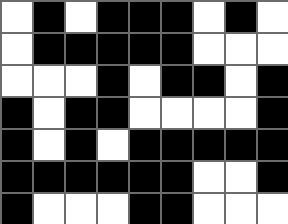[["white", "black", "white", "black", "black", "black", "white", "black", "white"], ["white", "black", "black", "black", "black", "black", "white", "white", "white"], ["white", "white", "white", "black", "white", "black", "black", "white", "black"], ["black", "white", "black", "black", "white", "white", "white", "white", "black"], ["black", "white", "black", "white", "black", "black", "black", "black", "black"], ["black", "black", "black", "black", "black", "black", "white", "white", "black"], ["black", "white", "white", "white", "black", "black", "white", "white", "white"]]